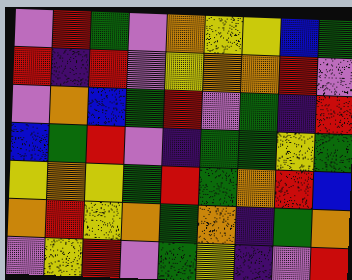[["violet", "red", "green", "violet", "orange", "yellow", "yellow", "blue", "green"], ["red", "indigo", "red", "violet", "yellow", "orange", "orange", "red", "violet"], ["violet", "orange", "blue", "green", "red", "violet", "green", "indigo", "red"], ["blue", "green", "red", "violet", "indigo", "green", "green", "yellow", "green"], ["yellow", "orange", "yellow", "green", "red", "green", "orange", "red", "blue"], ["orange", "red", "yellow", "orange", "green", "orange", "indigo", "green", "orange"], ["violet", "yellow", "red", "violet", "green", "yellow", "indigo", "violet", "red"]]